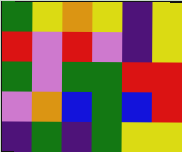[["green", "yellow", "orange", "yellow", "indigo", "yellow"], ["red", "violet", "red", "violet", "indigo", "yellow"], ["green", "violet", "green", "green", "red", "red"], ["violet", "orange", "blue", "green", "blue", "red"], ["indigo", "green", "indigo", "green", "yellow", "yellow"]]